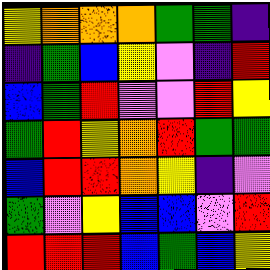[["yellow", "orange", "orange", "orange", "green", "green", "indigo"], ["indigo", "green", "blue", "yellow", "violet", "indigo", "red"], ["blue", "green", "red", "violet", "violet", "red", "yellow"], ["green", "red", "yellow", "orange", "red", "green", "green"], ["blue", "red", "red", "orange", "yellow", "indigo", "violet"], ["green", "violet", "yellow", "blue", "blue", "violet", "red"], ["red", "red", "red", "blue", "green", "blue", "yellow"]]